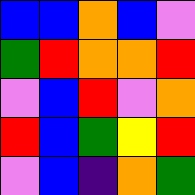[["blue", "blue", "orange", "blue", "violet"], ["green", "red", "orange", "orange", "red"], ["violet", "blue", "red", "violet", "orange"], ["red", "blue", "green", "yellow", "red"], ["violet", "blue", "indigo", "orange", "green"]]